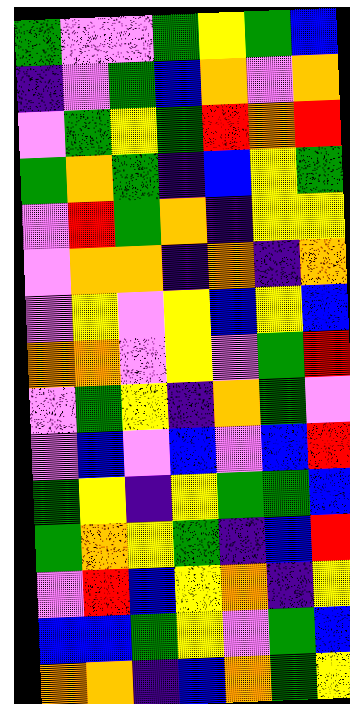[["green", "violet", "violet", "green", "yellow", "green", "blue"], ["indigo", "violet", "green", "blue", "orange", "violet", "orange"], ["violet", "green", "yellow", "green", "red", "orange", "red"], ["green", "orange", "green", "indigo", "blue", "yellow", "green"], ["violet", "red", "green", "orange", "indigo", "yellow", "yellow"], ["violet", "orange", "orange", "indigo", "orange", "indigo", "orange"], ["violet", "yellow", "violet", "yellow", "blue", "yellow", "blue"], ["orange", "orange", "violet", "yellow", "violet", "green", "red"], ["violet", "green", "yellow", "indigo", "orange", "green", "violet"], ["violet", "blue", "violet", "blue", "violet", "blue", "red"], ["green", "yellow", "indigo", "yellow", "green", "green", "blue"], ["green", "orange", "yellow", "green", "indigo", "blue", "red"], ["violet", "red", "blue", "yellow", "orange", "indigo", "yellow"], ["blue", "blue", "green", "yellow", "violet", "green", "blue"], ["orange", "orange", "indigo", "blue", "orange", "green", "yellow"]]